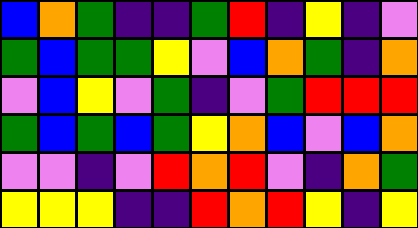[["blue", "orange", "green", "indigo", "indigo", "green", "red", "indigo", "yellow", "indigo", "violet"], ["green", "blue", "green", "green", "yellow", "violet", "blue", "orange", "green", "indigo", "orange"], ["violet", "blue", "yellow", "violet", "green", "indigo", "violet", "green", "red", "red", "red"], ["green", "blue", "green", "blue", "green", "yellow", "orange", "blue", "violet", "blue", "orange"], ["violet", "violet", "indigo", "violet", "red", "orange", "red", "violet", "indigo", "orange", "green"], ["yellow", "yellow", "yellow", "indigo", "indigo", "red", "orange", "red", "yellow", "indigo", "yellow"]]